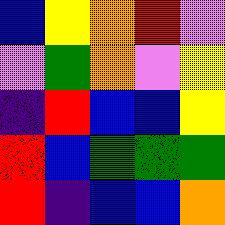[["blue", "yellow", "orange", "red", "violet"], ["violet", "green", "orange", "violet", "yellow"], ["indigo", "red", "blue", "blue", "yellow"], ["red", "blue", "green", "green", "green"], ["red", "indigo", "blue", "blue", "orange"]]